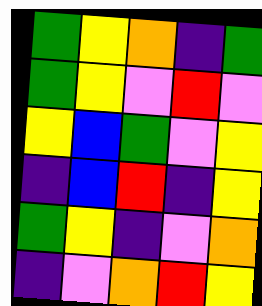[["green", "yellow", "orange", "indigo", "green"], ["green", "yellow", "violet", "red", "violet"], ["yellow", "blue", "green", "violet", "yellow"], ["indigo", "blue", "red", "indigo", "yellow"], ["green", "yellow", "indigo", "violet", "orange"], ["indigo", "violet", "orange", "red", "yellow"]]